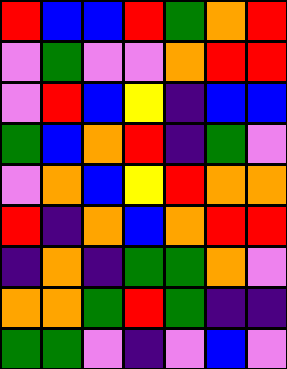[["red", "blue", "blue", "red", "green", "orange", "red"], ["violet", "green", "violet", "violet", "orange", "red", "red"], ["violet", "red", "blue", "yellow", "indigo", "blue", "blue"], ["green", "blue", "orange", "red", "indigo", "green", "violet"], ["violet", "orange", "blue", "yellow", "red", "orange", "orange"], ["red", "indigo", "orange", "blue", "orange", "red", "red"], ["indigo", "orange", "indigo", "green", "green", "orange", "violet"], ["orange", "orange", "green", "red", "green", "indigo", "indigo"], ["green", "green", "violet", "indigo", "violet", "blue", "violet"]]